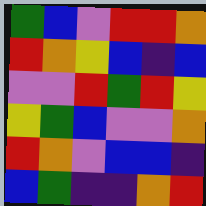[["green", "blue", "violet", "red", "red", "orange"], ["red", "orange", "yellow", "blue", "indigo", "blue"], ["violet", "violet", "red", "green", "red", "yellow"], ["yellow", "green", "blue", "violet", "violet", "orange"], ["red", "orange", "violet", "blue", "blue", "indigo"], ["blue", "green", "indigo", "indigo", "orange", "red"]]